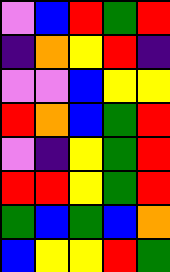[["violet", "blue", "red", "green", "red"], ["indigo", "orange", "yellow", "red", "indigo"], ["violet", "violet", "blue", "yellow", "yellow"], ["red", "orange", "blue", "green", "red"], ["violet", "indigo", "yellow", "green", "red"], ["red", "red", "yellow", "green", "red"], ["green", "blue", "green", "blue", "orange"], ["blue", "yellow", "yellow", "red", "green"]]